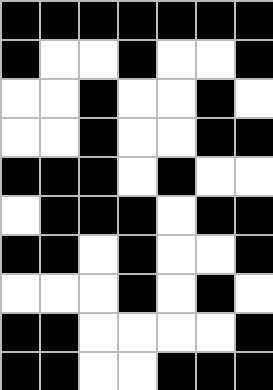[["black", "black", "black", "black", "black", "black", "black"], ["black", "white", "white", "black", "white", "white", "black"], ["white", "white", "black", "white", "white", "black", "white"], ["white", "white", "black", "white", "white", "black", "black"], ["black", "black", "black", "white", "black", "white", "white"], ["white", "black", "black", "black", "white", "black", "black"], ["black", "black", "white", "black", "white", "white", "black"], ["white", "white", "white", "black", "white", "black", "white"], ["black", "black", "white", "white", "white", "white", "black"], ["black", "black", "white", "white", "black", "black", "black"]]